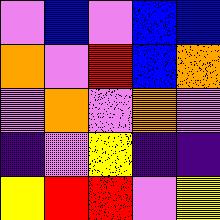[["violet", "blue", "violet", "blue", "blue"], ["orange", "violet", "red", "blue", "orange"], ["violet", "orange", "violet", "orange", "violet"], ["indigo", "violet", "yellow", "indigo", "indigo"], ["yellow", "red", "red", "violet", "yellow"]]